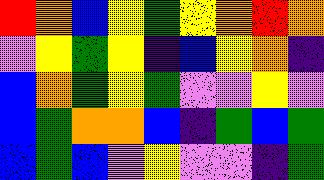[["red", "orange", "blue", "yellow", "green", "yellow", "orange", "red", "orange"], ["violet", "yellow", "green", "yellow", "indigo", "blue", "yellow", "orange", "indigo"], ["blue", "orange", "green", "yellow", "green", "violet", "violet", "yellow", "violet"], ["blue", "green", "orange", "orange", "blue", "indigo", "green", "blue", "green"], ["blue", "green", "blue", "violet", "yellow", "violet", "violet", "indigo", "green"]]